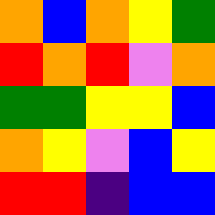[["orange", "blue", "orange", "yellow", "green"], ["red", "orange", "red", "violet", "orange"], ["green", "green", "yellow", "yellow", "blue"], ["orange", "yellow", "violet", "blue", "yellow"], ["red", "red", "indigo", "blue", "blue"]]